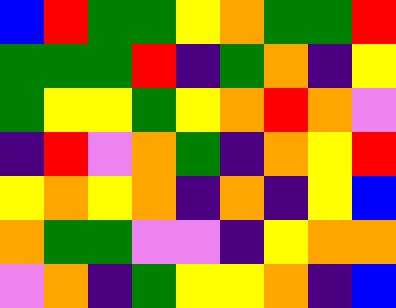[["blue", "red", "green", "green", "yellow", "orange", "green", "green", "red"], ["green", "green", "green", "red", "indigo", "green", "orange", "indigo", "yellow"], ["green", "yellow", "yellow", "green", "yellow", "orange", "red", "orange", "violet"], ["indigo", "red", "violet", "orange", "green", "indigo", "orange", "yellow", "red"], ["yellow", "orange", "yellow", "orange", "indigo", "orange", "indigo", "yellow", "blue"], ["orange", "green", "green", "violet", "violet", "indigo", "yellow", "orange", "orange"], ["violet", "orange", "indigo", "green", "yellow", "yellow", "orange", "indigo", "blue"]]